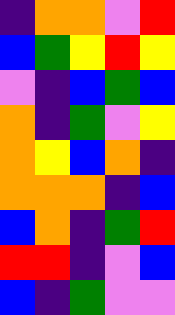[["indigo", "orange", "orange", "violet", "red"], ["blue", "green", "yellow", "red", "yellow"], ["violet", "indigo", "blue", "green", "blue"], ["orange", "indigo", "green", "violet", "yellow"], ["orange", "yellow", "blue", "orange", "indigo"], ["orange", "orange", "orange", "indigo", "blue"], ["blue", "orange", "indigo", "green", "red"], ["red", "red", "indigo", "violet", "blue"], ["blue", "indigo", "green", "violet", "violet"]]